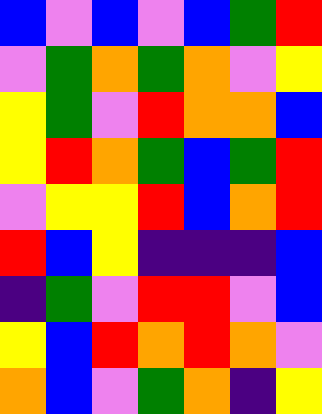[["blue", "violet", "blue", "violet", "blue", "green", "red"], ["violet", "green", "orange", "green", "orange", "violet", "yellow"], ["yellow", "green", "violet", "red", "orange", "orange", "blue"], ["yellow", "red", "orange", "green", "blue", "green", "red"], ["violet", "yellow", "yellow", "red", "blue", "orange", "red"], ["red", "blue", "yellow", "indigo", "indigo", "indigo", "blue"], ["indigo", "green", "violet", "red", "red", "violet", "blue"], ["yellow", "blue", "red", "orange", "red", "orange", "violet"], ["orange", "blue", "violet", "green", "orange", "indigo", "yellow"]]